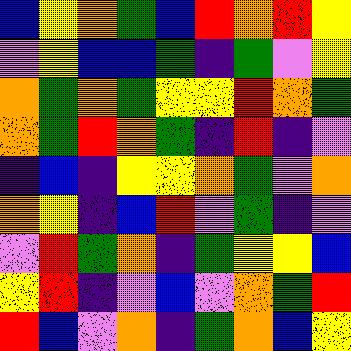[["blue", "yellow", "orange", "green", "blue", "red", "orange", "red", "yellow"], ["violet", "yellow", "blue", "blue", "green", "indigo", "green", "violet", "yellow"], ["orange", "green", "orange", "green", "yellow", "yellow", "red", "orange", "green"], ["orange", "green", "red", "orange", "green", "indigo", "red", "indigo", "violet"], ["indigo", "blue", "indigo", "yellow", "yellow", "orange", "green", "violet", "orange"], ["orange", "yellow", "indigo", "blue", "red", "violet", "green", "indigo", "violet"], ["violet", "red", "green", "orange", "indigo", "green", "yellow", "yellow", "blue"], ["yellow", "red", "indigo", "violet", "blue", "violet", "orange", "green", "red"], ["red", "blue", "violet", "orange", "indigo", "green", "orange", "blue", "yellow"]]